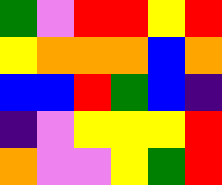[["green", "violet", "red", "red", "yellow", "red"], ["yellow", "orange", "orange", "orange", "blue", "orange"], ["blue", "blue", "red", "green", "blue", "indigo"], ["indigo", "violet", "yellow", "yellow", "yellow", "red"], ["orange", "violet", "violet", "yellow", "green", "red"]]